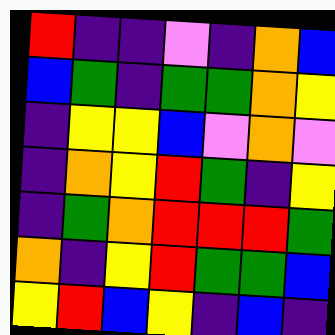[["red", "indigo", "indigo", "violet", "indigo", "orange", "blue"], ["blue", "green", "indigo", "green", "green", "orange", "yellow"], ["indigo", "yellow", "yellow", "blue", "violet", "orange", "violet"], ["indigo", "orange", "yellow", "red", "green", "indigo", "yellow"], ["indigo", "green", "orange", "red", "red", "red", "green"], ["orange", "indigo", "yellow", "red", "green", "green", "blue"], ["yellow", "red", "blue", "yellow", "indigo", "blue", "indigo"]]